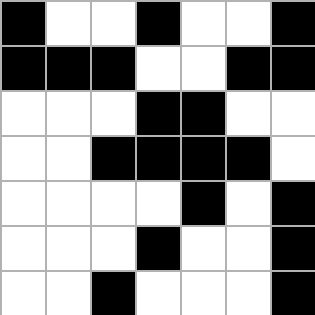[["black", "white", "white", "black", "white", "white", "black"], ["black", "black", "black", "white", "white", "black", "black"], ["white", "white", "white", "black", "black", "white", "white"], ["white", "white", "black", "black", "black", "black", "white"], ["white", "white", "white", "white", "black", "white", "black"], ["white", "white", "white", "black", "white", "white", "black"], ["white", "white", "black", "white", "white", "white", "black"]]